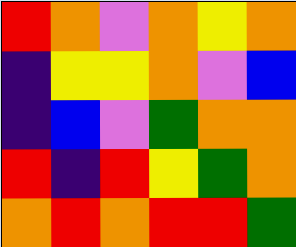[["red", "orange", "violet", "orange", "yellow", "orange"], ["indigo", "yellow", "yellow", "orange", "violet", "blue"], ["indigo", "blue", "violet", "green", "orange", "orange"], ["red", "indigo", "red", "yellow", "green", "orange"], ["orange", "red", "orange", "red", "red", "green"]]